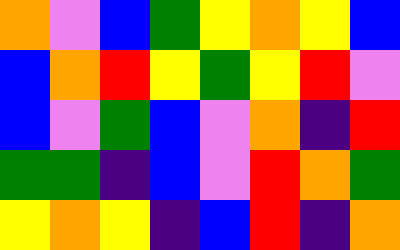[["orange", "violet", "blue", "green", "yellow", "orange", "yellow", "blue"], ["blue", "orange", "red", "yellow", "green", "yellow", "red", "violet"], ["blue", "violet", "green", "blue", "violet", "orange", "indigo", "red"], ["green", "green", "indigo", "blue", "violet", "red", "orange", "green"], ["yellow", "orange", "yellow", "indigo", "blue", "red", "indigo", "orange"]]